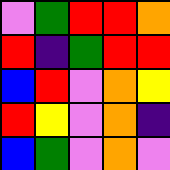[["violet", "green", "red", "red", "orange"], ["red", "indigo", "green", "red", "red"], ["blue", "red", "violet", "orange", "yellow"], ["red", "yellow", "violet", "orange", "indigo"], ["blue", "green", "violet", "orange", "violet"]]